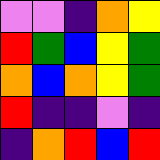[["violet", "violet", "indigo", "orange", "yellow"], ["red", "green", "blue", "yellow", "green"], ["orange", "blue", "orange", "yellow", "green"], ["red", "indigo", "indigo", "violet", "indigo"], ["indigo", "orange", "red", "blue", "red"]]